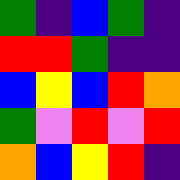[["green", "indigo", "blue", "green", "indigo"], ["red", "red", "green", "indigo", "indigo"], ["blue", "yellow", "blue", "red", "orange"], ["green", "violet", "red", "violet", "red"], ["orange", "blue", "yellow", "red", "indigo"]]